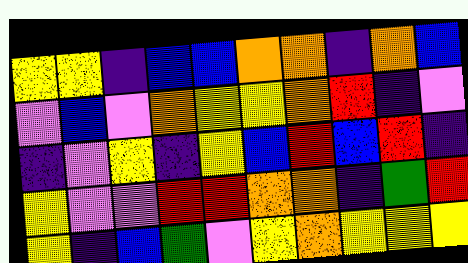[["yellow", "yellow", "indigo", "blue", "blue", "orange", "orange", "indigo", "orange", "blue"], ["violet", "blue", "violet", "orange", "yellow", "yellow", "orange", "red", "indigo", "violet"], ["indigo", "violet", "yellow", "indigo", "yellow", "blue", "red", "blue", "red", "indigo"], ["yellow", "violet", "violet", "red", "red", "orange", "orange", "indigo", "green", "red"], ["yellow", "indigo", "blue", "green", "violet", "yellow", "orange", "yellow", "yellow", "yellow"]]